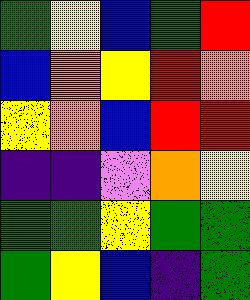[["green", "yellow", "blue", "green", "red"], ["blue", "orange", "yellow", "red", "orange"], ["yellow", "orange", "blue", "red", "red"], ["indigo", "indigo", "violet", "orange", "yellow"], ["green", "green", "yellow", "green", "green"], ["green", "yellow", "blue", "indigo", "green"]]